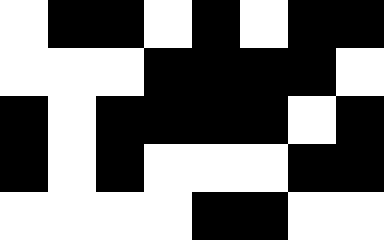[["white", "black", "black", "white", "black", "white", "black", "black"], ["white", "white", "white", "black", "black", "black", "black", "white"], ["black", "white", "black", "black", "black", "black", "white", "black"], ["black", "white", "black", "white", "white", "white", "black", "black"], ["white", "white", "white", "white", "black", "black", "white", "white"]]